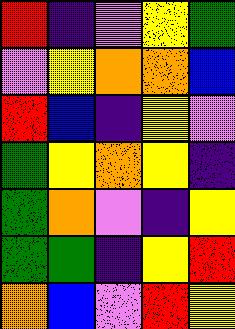[["red", "indigo", "violet", "yellow", "green"], ["violet", "yellow", "orange", "orange", "blue"], ["red", "blue", "indigo", "yellow", "violet"], ["green", "yellow", "orange", "yellow", "indigo"], ["green", "orange", "violet", "indigo", "yellow"], ["green", "green", "indigo", "yellow", "red"], ["orange", "blue", "violet", "red", "yellow"]]